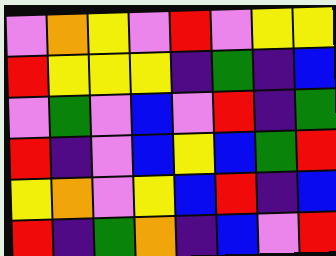[["violet", "orange", "yellow", "violet", "red", "violet", "yellow", "yellow"], ["red", "yellow", "yellow", "yellow", "indigo", "green", "indigo", "blue"], ["violet", "green", "violet", "blue", "violet", "red", "indigo", "green"], ["red", "indigo", "violet", "blue", "yellow", "blue", "green", "red"], ["yellow", "orange", "violet", "yellow", "blue", "red", "indigo", "blue"], ["red", "indigo", "green", "orange", "indigo", "blue", "violet", "red"]]